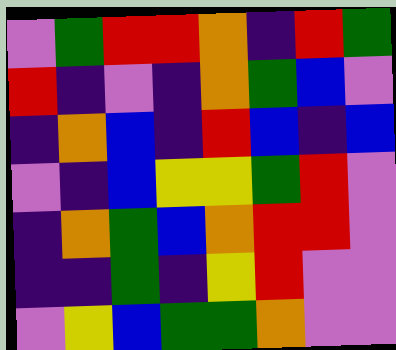[["violet", "green", "red", "red", "orange", "indigo", "red", "green"], ["red", "indigo", "violet", "indigo", "orange", "green", "blue", "violet"], ["indigo", "orange", "blue", "indigo", "red", "blue", "indigo", "blue"], ["violet", "indigo", "blue", "yellow", "yellow", "green", "red", "violet"], ["indigo", "orange", "green", "blue", "orange", "red", "red", "violet"], ["indigo", "indigo", "green", "indigo", "yellow", "red", "violet", "violet"], ["violet", "yellow", "blue", "green", "green", "orange", "violet", "violet"]]